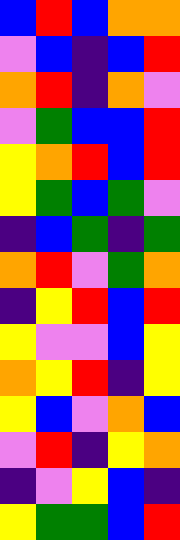[["blue", "red", "blue", "orange", "orange"], ["violet", "blue", "indigo", "blue", "red"], ["orange", "red", "indigo", "orange", "violet"], ["violet", "green", "blue", "blue", "red"], ["yellow", "orange", "red", "blue", "red"], ["yellow", "green", "blue", "green", "violet"], ["indigo", "blue", "green", "indigo", "green"], ["orange", "red", "violet", "green", "orange"], ["indigo", "yellow", "red", "blue", "red"], ["yellow", "violet", "violet", "blue", "yellow"], ["orange", "yellow", "red", "indigo", "yellow"], ["yellow", "blue", "violet", "orange", "blue"], ["violet", "red", "indigo", "yellow", "orange"], ["indigo", "violet", "yellow", "blue", "indigo"], ["yellow", "green", "green", "blue", "red"]]